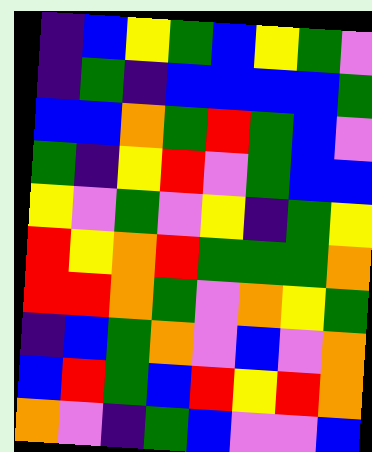[["indigo", "blue", "yellow", "green", "blue", "yellow", "green", "violet"], ["indigo", "green", "indigo", "blue", "blue", "blue", "blue", "green"], ["blue", "blue", "orange", "green", "red", "green", "blue", "violet"], ["green", "indigo", "yellow", "red", "violet", "green", "blue", "blue"], ["yellow", "violet", "green", "violet", "yellow", "indigo", "green", "yellow"], ["red", "yellow", "orange", "red", "green", "green", "green", "orange"], ["red", "red", "orange", "green", "violet", "orange", "yellow", "green"], ["indigo", "blue", "green", "orange", "violet", "blue", "violet", "orange"], ["blue", "red", "green", "blue", "red", "yellow", "red", "orange"], ["orange", "violet", "indigo", "green", "blue", "violet", "violet", "blue"]]